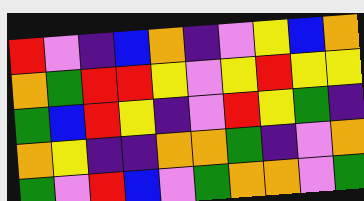[["red", "violet", "indigo", "blue", "orange", "indigo", "violet", "yellow", "blue", "orange"], ["orange", "green", "red", "red", "yellow", "violet", "yellow", "red", "yellow", "yellow"], ["green", "blue", "red", "yellow", "indigo", "violet", "red", "yellow", "green", "indigo"], ["orange", "yellow", "indigo", "indigo", "orange", "orange", "green", "indigo", "violet", "orange"], ["green", "violet", "red", "blue", "violet", "green", "orange", "orange", "violet", "green"]]